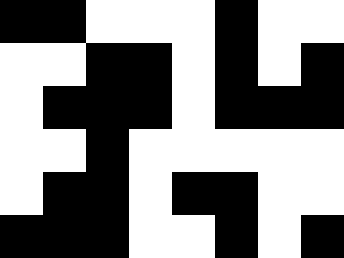[["black", "black", "white", "white", "white", "black", "white", "white"], ["white", "white", "black", "black", "white", "black", "white", "black"], ["white", "black", "black", "black", "white", "black", "black", "black"], ["white", "white", "black", "white", "white", "white", "white", "white"], ["white", "black", "black", "white", "black", "black", "white", "white"], ["black", "black", "black", "white", "white", "black", "white", "black"]]